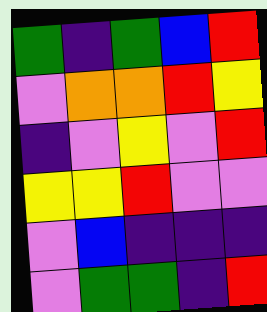[["green", "indigo", "green", "blue", "red"], ["violet", "orange", "orange", "red", "yellow"], ["indigo", "violet", "yellow", "violet", "red"], ["yellow", "yellow", "red", "violet", "violet"], ["violet", "blue", "indigo", "indigo", "indigo"], ["violet", "green", "green", "indigo", "red"]]